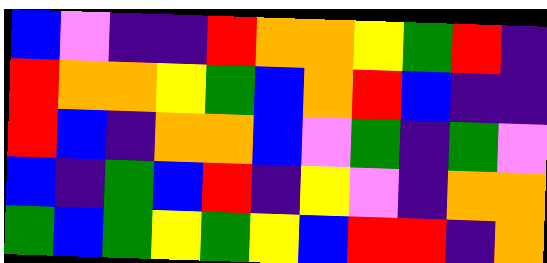[["blue", "violet", "indigo", "indigo", "red", "orange", "orange", "yellow", "green", "red", "indigo"], ["red", "orange", "orange", "yellow", "green", "blue", "orange", "red", "blue", "indigo", "indigo"], ["red", "blue", "indigo", "orange", "orange", "blue", "violet", "green", "indigo", "green", "violet"], ["blue", "indigo", "green", "blue", "red", "indigo", "yellow", "violet", "indigo", "orange", "orange"], ["green", "blue", "green", "yellow", "green", "yellow", "blue", "red", "red", "indigo", "orange"]]